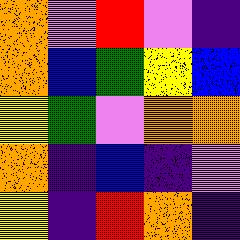[["orange", "violet", "red", "violet", "indigo"], ["orange", "blue", "green", "yellow", "blue"], ["yellow", "green", "violet", "orange", "orange"], ["orange", "indigo", "blue", "indigo", "violet"], ["yellow", "indigo", "red", "orange", "indigo"]]